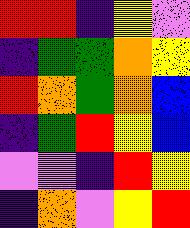[["red", "red", "indigo", "yellow", "violet"], ["indigo", "green", "green", "orange", "yellow"], ["red", "orange", "green", "orange", "blue"], ["indigo", "green", "red", "yellow", "blue"], ["violet", "violet", "indigo", "red", "yellow"], ["indigo", "orange", "violet", "yellow", "red"]]